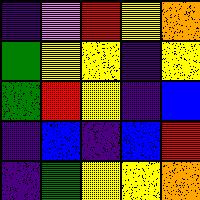[["indigo", "violet", "red", "yellow", "orange"], ["green", "yellow", "yellow", "indigo", "yellow"], ["green", "red", "yellow", "indigo", "blue"], ["indigo", "blue", "indigo", "blue", "red"], ["indigo", "green", "yellow", "yellow", "orange"]]